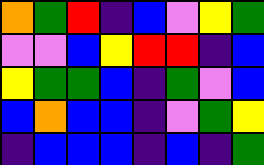[["orange", "green", "red", "indigo", "blue", "violet", "yellow", "green"], ["violet", "violet", "blue", "yellow", "red", "red", "indigo", "blue"], ["yellow", "green", "green", "blue", "indigo", "green", "violet", "blue"], ["blue", "orange", "blue", "blue", "indigo", "violet", "green", "yellow"], ["indigo", "blue", "blue", "blue", "indigo", "blue", "indigo", "green"]]